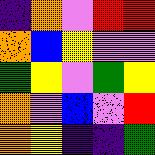[["indigo", "orange", "violet", "red", "red"], ["orange", "blue", "yellow", "violet", "violet"], ["green", "yellow", "violet", "green", "yellow"], ["orange", "violet", "blue", "violet", "red"], ["orange", "yellow", "indigo", "indigo", "green"]]